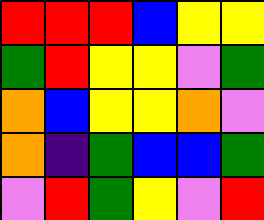[["red", "red", "red", "blue", "yellow", "yellow"], ["green", "red", "yellow", "yellow", "violet", "green"], ["orange", "blue", "yellow", "yellow", "orange", "violet"], ["orange", "indigo", "green", "blue", "blue", "green"], ["violet", "red", "green", "yellow", "violet", "red"]]